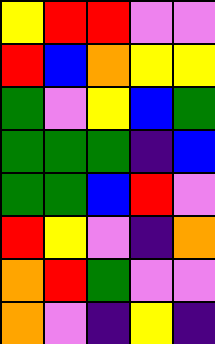[["yellow", "red", "red", "violet", "violet"], ["red", "blue", "orange", "yellow", "yellow"], ["green", "violet", "yellow", "blue", "green"], ["green", "green", "green", "indigo", "blue"], ["green", "green", "blue", "red", "violet"], ["red", "yellow", "violet", "indigo", "orange"], ["orange", "red", "green", "violet", "violet"], ["orange", "violet", "indigo", "yellow", "indigo"]]